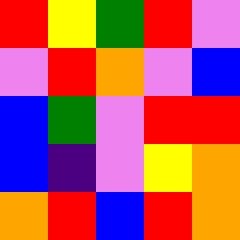[["red", "yellow", "green", "red", "violet"], ["violet", "red", "orange", "violet", "blue"], ["blue", "green", "violet", "red", "red"], ["blue", "indigo", "violet", "yellow", "orange"], ["orange", "red", "blue", "red", "orange"]]